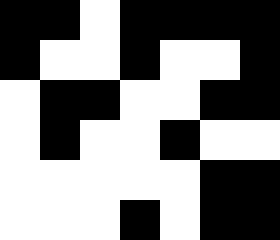[["black", "black", "white", "black", "black", "black", "black"], ["black", "white", "white", "black", "white", "white", "black"], ["white", "black", "black", "white", "white", "black", "black"], ["white", "black", "white", "white", "black", "white", "white"], ["white", "white", "white", "white", "white", "black", "black"], ["white", "white", "white", "black", "white", "black", "black"]]